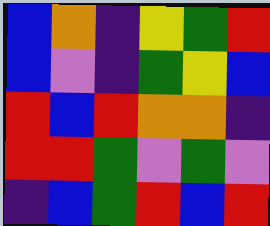[["blue", "orange", "indigo", "yellow", "green", "red"], ["blue", "violet", "indigo", "green", "yellow", "blue"], ["red", "blue", "red", "orange", "orange", "indigo"], ["red", "red", "green", "violet", "green", "violet"], ["indigo", "blue", "green", "red", "blue", "red"]]